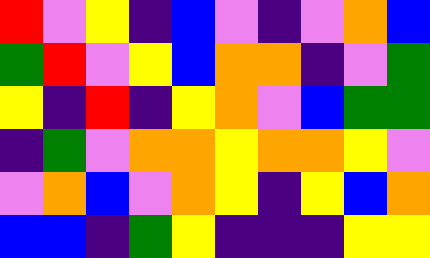[["red", "violet", "yellow", "indigo", "blue", "violet", "indigo", "violet", "orange", "blue"], ["green", "red", "violet", "yellow", "blue", "orange", "orange", "indigo", "violet", "green"], ["yellow", "indigo", "red", "indigo", "yellow", "orange", "violet", "blue", "green", "green"], ["indigo", "green", "violet", "orange", "orange", "yellow", "orange", "orange", "yellow", "violet"], ["violet", "orange", "blue", "violet", "orange", "yellow", "indigo", "yellow", "blue", "orange"], ["blue", "blue", "indigo", "green", "yellow", "indigo", "indigo", "indigo", "yellow", "yellow"]]